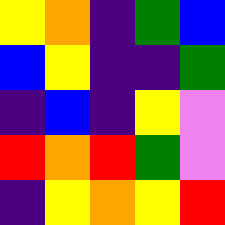[["yellow", "orange", "indigo", "green", "blue"], ["blue", "yellow", "indigo", "indigo", "green"], ["indigo", "blue", "indigo", "yellow", "violet"], ["red", "orange", "red", "green", "violet"], ["indigo", "yellow", "orange", "yellow", "red"]]